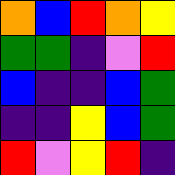[["orange", "blue", "red", "orange", "yellow"], ["green", "green", "indigo", "violet", "red"], ["blue", "indigo", "indigo", "blue", "green"], ["indigo", "indigo", "yellow", "blue", "green"], ["red", "violet", "yellow", "red", "indigo"]]